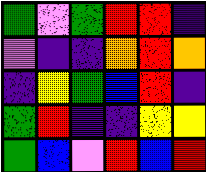[["green", "violet", "green", "red", "red", "indigo"], ["violet", "indigo", "indigo", "orange", "red", "orange"], ["indigo", "yellow", "green", "blue", "red", "indigo"], ["green", "red", "indigo", "indigo", "yellow", "yellow"], ["green", "blue", "violet", "red", "blue", "red"]]